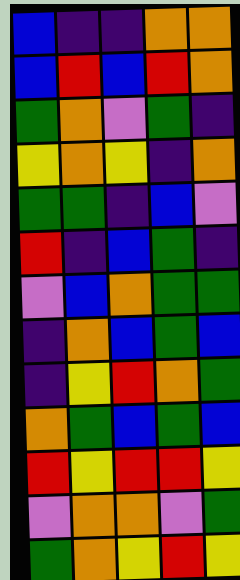[["blue", "indigo", "indigo", "orange", "orange"], ["blue", "red", "blue", "red", "orange"], ["green", "orange", "violet", "green", "indigo"], ["yellow", "orange", "yellow", "indigo", "orange"], ["green", "green", "indigo", "blue", "violet"], ["red", "indigo", "blue", "green", "indigo"], ["violet", "blue", "orange", "green", "green"], ["indigo", "orange", "blue", "green", "blue"], ["indigo", "yellow", "red", "orange", "green"], ["orange", "green", "blue", "green", "blue"], ["red", "yellow", "red", "red", "yellow"], ["violet", "orange", "orange", "violet", "green"], ["green", "orange", "yellow", "red", "yellow"]]